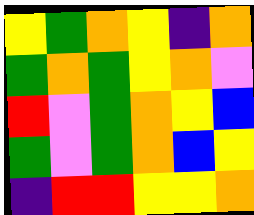[["yellow", "green", "orange", "yellow", "indigo", "orange"], ["green", "orange", "green", "yellow", "orange", "violet"], ["red", "violet", "green", "orange", "yellow", "blue"], ["green", "violet", "green", "orange", "blue", "yellow"], ["indigo", "red", "red", "yellow", "yellow", "orange"]]